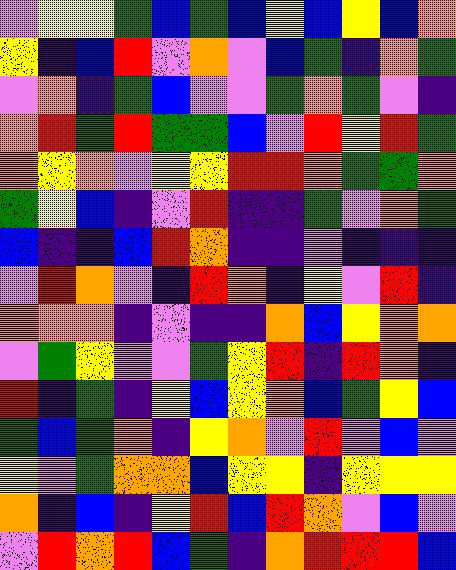[["violet", "yellow", "yellow", "green", "blue", "green", "blue", "yellow", "blue", "yellow", "blue", "orange"], ["yellow", "indigo", "blue", "red", "violet", "orange", "violet", "blue", "green", "indigo", "orange", "green"], ["violet", "orange", "indigo", "green", "blue", "violet", "violet", "green", "orange", "green", "violet", "indigo"], ["orange", "red", "green", "red", "green", "green", "blue", "violet", "red", "yellow", "red", "green"], ["orange", "yellow", "orange", "violet", "yellow", "yellow", "red", "red", "orange", "green", "green", "orange"], ["green", "yellow", "blue", "indigo", "violet", "red", "indigo", "indigo", "green", "violet", "orange", "green"], ["blue", "indigo", "indigo", "blue", "red", "orange", "indigo", "indigo", "violet", "indigo", "indigo", "indigo"], ["violet", "red", "orange", "violet", "indigo", "red", "orange", "indigo", "yellow", "violet", "red", "indigo"], ["orange", "orange", "orange", "indigo", "violet", "indigo", "indigo", "orange", "blue", "yellow", "orange", "orange"], ["violet", "green", "yellow", "violet", "violet", "green", "yellow", "red", "indigo", "red", "orange", "indigo"], ["red", "indigo", "green", "indigo", "yellow", "blue", "yellow", "orange", "blue", "green", "yellow", "blue"], ["green", "blue", "green", "orange", "indigo", "yellow", "orange", "violet", "red", "violet", "blue", "violet"], ["yellow", "violet", "green", "orange", "orange", "blue", "yellow", "yellow", "indigo", "yellow", "yellow", "yellow"], ["orange", "indigo", "blue", "indigo", "yellow", "red", "blue", "red", "orange", "violet", "blue", "violet"], ["violet", "red", "orange", "red", "blue", "green", "indigo", "orange", "red", "red", "red", "blue"]]